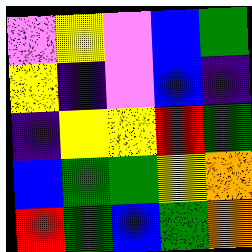[["violet", "yellow", "violet", "blue", "green"], ["yellow", "indigo", "violet", "blue", "indigo"], ["indigo", "yellow", "yellow", "red", "green"], ["blue", "green", "green", "yellow", "orange"], ["red", "green", "blue", "green", "orange"]]